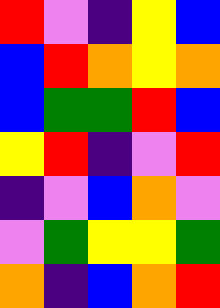[["red", "violet", "indigo", "yellow", "blue"], ["blue", "red", "orange", "yellow", "orange"], ["blue", "green", "green", "red", "blue"], ["yellow", "red", "indigo", "violet", "red"], ["indigo", "violet", "blue", "orange", "violet"], ["violet", "green", "yellow", "yellow", "green"], ["orange", "indigo", "blue", "orange", "red"]]